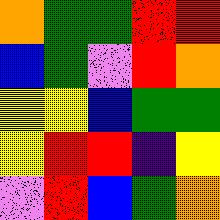[["orange", "green", "green", "red", "red"], ["blue", "green", "violet", "red", "orange"], ["yellow", "yellow", "blue", "green", "green"], ["yellow", "red", "red", "indigo", "yellow"], ["violet", "red", "blue", "green", "orange"]]